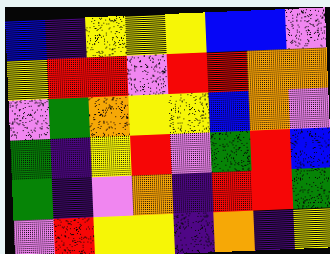[["blue", "indigo", "yellow", "yellow", "yellow", "blue", "blue", "violet"], ["yellow", "red", "red", "violet", "red", "red", "orange", "orange"], ["violet", "green", "orange", "yellow", "yellow", "blue", "orange", "violet"], ["green", "indigo", "yellow", "red", "violet", "green", "red", "blue"], ["green", "indigo", "violet", "orange", "indigo", "red", "red", "green"], ["violet", "red", "yellow", "yellow", "indigo", "orange", "indigo", "yellow"]]